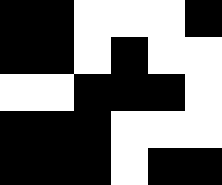[["black", "black", "white", "white", "white", "black"], ["black", "black", "white", "black", "white", "white"], ["white", "white", "black", "black", "black", "white"], ["black", "black", "black", "white", "white", "white"], ["black", "black", "black", "white", "black", "black"]]